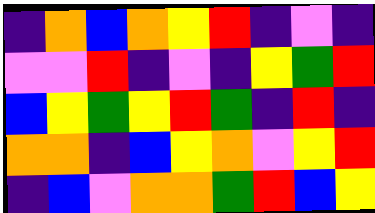[["indigo", "orange", "blue", "orange", "yellow", "red", "indigo", "violet", "indigo"], ["violet", "violet", "red", "indigo", "violet", "indigo", "yellow", "green", "red"], ["blue", "yellow", "green", "yellow", "red", "green", "indigo", "red", "indigo"], ["orange", "orange", "indigo", "blue", "yellow", "orange", "violet", "yellow", "red"], ["indigo", "blue", "violet", "orange", "orange", "green", "red", "blue", "yellow"]]